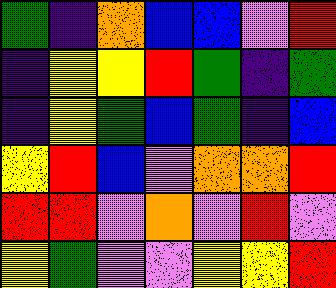[["green", "indigo", "orange", "blue", "blue", "violet", "red"], ["indigo", "yellow", "yellow", "red", "green", "indigo", "green"], ["indigo", "yellow", "green", "blue", "green", "indigo", "blue"], ["yellow", "red", "blue", "violet", "orange", "orange", "red"], ["red", "red", "violet", "orange", "violet", "red", "violet"], ["yellow", "green", "violet", "violet", "yellow", "yellow", "red"]]